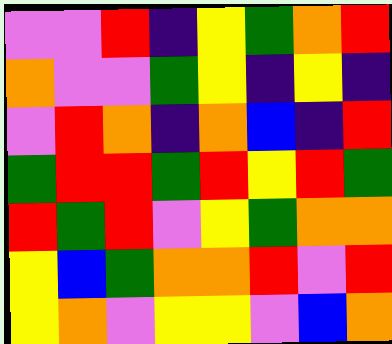[["violet", "violet", "red", "indigo", "yellow", "green", "orange", "red"], ["orange", "violet", "violet", "green", "yellow", "indigo", "yellow", "indigo"], ["violet", "red", "orange", "indigo", "orange", "blue", "indigo", "red"], ["green", "red", "red", "green", "red", "yellow", "red", "green"], ["red", "green", "red", "violet", "yellow", "green", "orange", "orange"], ["yellow", "blue", "green", "orange", "orange", "red", "violet", "red"], ["yellow", "orange", "violet", "yellow", "yellow", "violet", "blue", "orange"]]